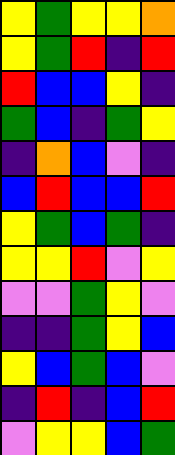[["yellow", "green", "yellow", "yellow", "orange"], ["yellow", "green", "red", "indigo", "red"], ["red", "blue", "blue", "yellow", "indigo"], ["green", "blue", "indigo", "green", "yellow"], ["indigo", "orange", "blue", "violet", "indigo"], ["blue", "red", "blue", "blue", "red"], ["yellow", "green", "blue", "green", "indigo"], ["yellow", "yellow", "red", "violet", "yellow"], ["violet", "violet", "green", "yellow", "violet"], ["indigo", "indigo", "green", "yellow", "blue"], ["yellow", "blue", "green", "blue", "violet"], ["indigo", "red", "indigo", "blue", "red"], ["violet", "yellow", "yellow", "blue", "green"]]